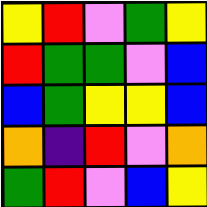[["yellow", "red", "violet", "green", "yellow"], ["red", "green", "green", "violet", "blue"], ["blue", "green", "yellow", "yellow", "blue"], ["orange", "indigo", "red", "violet", "orange"], ["green", "red", "violet", "blue", "yellow"]]